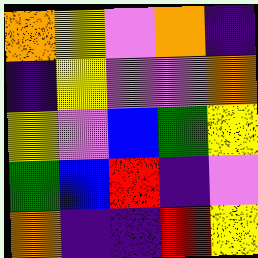[["orange", "yellow", "violet", "orange", "indigo"], ["indigo", "yellow", "violet", "violet", "orange"], ["yellow", "violet", "blue", "green", "yellow"], ["green", "blue", "red", "indigo", "violet"], ["orange", "indigo", "indigo", "red", "yellow"]]